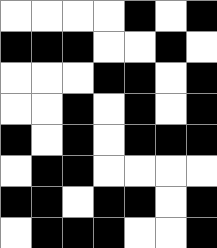[["white", "white", "white", "white", "black", "white", "black"], ["black", "black", "black", "white", "white", "black", "white"], ["white", "white", "white", "black", "black", "white", "black"], ["white", "white", "black", "white", "black", "white", "black"], ["black", "white", "black", "white", "black", "black", "black"], ["white", "black", "black", "white", "white", "white", "white"], ["black", "black", "white", "black", "black", "white", "black"], ["white", "black", "black", "black", "white", "white", "black"]]